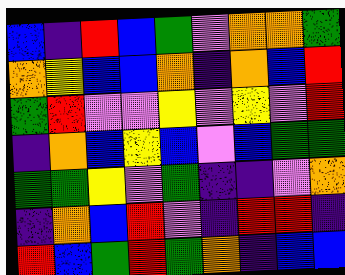[["blue", "indigo", "red", "blue", "green", "violet", "orange", "orange", "green"], ["orange", "yellow", "blue", "blue", "orange", "indigo", "orange", "blue", "red"], ["green", "red", "violet", "violet", "yellow", "violet", "yellow", "violet", "red"], ["indigo", "orange", "blue", "yellow", "blue", "violet", "blue", "green", "green"], ["green", "green", "yellow", "violet", "green", "indigo", "indigo", "violet", "orange"], ["indigo", "orange", "blue", "red", "violet", "indigo", "red", "red", "indigo"], ["red", "blue", "green", "red", "green", "orange", "indigo", "blue", "blue"]]